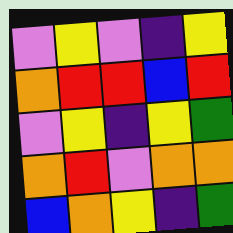[["violet", "yellow", "violet", "indigo", "yellow"], ["orange", "red", "red", "blue", "red"], ["violet", "yellow", "indigo", "yellow", "green"], ["orange", "red", "violet", "orange", "orange"], ["blue", "orange", "yellow", "indigo", "green"]]